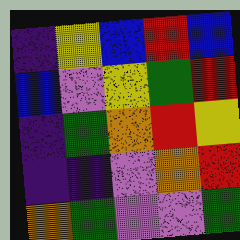[["indigo", "yellow", "blue", "red", "blue"], ["blue", "violet", "yellow", "green", "red"], ["indigo", "green", "orange", "red", "yellow"], ["indigo", "indigo", "violet", "orange", "red"], ["orange", "green", "violet", "violet", "green"]]